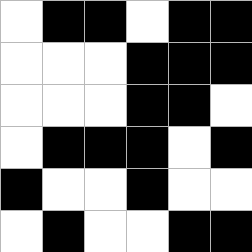[["white", "black", "black", "white", "black", "black"], ["white", "white", "white", "black", "black", "black"], ["white", "white", "white", "black", "black", "white"], ["white", "black", "black", "black", "white", "black"], ["black", "white", "white", "black", "white", "white"], ["white", "black", "white", "white", "black", "black"]]